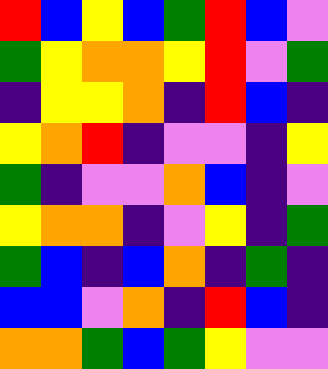[["red", "blue", "yellow", "blue", "green", "red", "blue", "violet"], ["green", "yellow", "orange", "orange", "yellow", "red", "violet", "green"], ["indigo", "yellow", "yellow", "orange", "indigo", "red", "blue", "indigo"], ["yellow", "orange", "red", "indigo", "violet", "violet", "indigo", "yellow"], ["green", "indigo", "violet", "violet", "orange", "blue", "indigo", "violet"], ["yellow", "orange", "orange", "indigo", "violet", "yellow", "indigo", "green"], ["green", "blue", "indigo", "blue", "orange", "indigo", "green", "indigo"], ["blue", "blue", "violet", "orange", "indigo", "red", "blue", "indigo"], ["orange", "orange", "green", "blue", "green", "yellow", "violet", "violet"]]